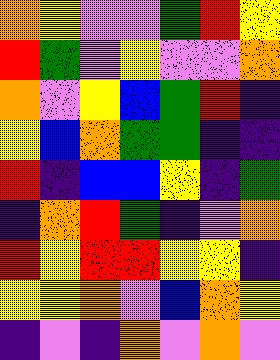[["orange", "yellow", "violet", "violet", "green", "red", "yellow"], ["red", "green", "violet", "yellow", "violet", "violet", "orange"], ["orange", "violet", "yellow", "blue", "green", "red", "indigo"], ["yellow", "blue", "orange", "green", "green", "indigo", "indigo"], ["red", "indigo", "blue", "blue", "yellow", "indigo", "green"], ["indigo", "orange", "red", "green", "indigo", "violet", "orange"], ["red", "yellow", "red", "red", "yellow", "yellow", "indigo"], ["yellow", "yellow", "orange", "violet", "blue", "orange", "yellow"], ["indigo", "violet", "indigo", "orange", "violet", "orange", "violet"]]